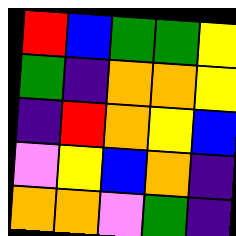[["red", "blue", "green", "green", "yellow"], ["green", "indigo", "orange", "orange", "yellow"], ["indigo", "red", "orange", "yellow", "blue"], ["violet", "yellow", "blue", "orange", "indigo"], ["orange", "orange", "violet", "green", "indigo"]]